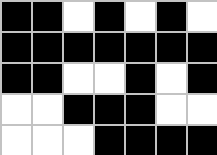[["black", "black", "white", "black", "white", "black", "white"], ["black", "black", "black", "black", "black", "black", "black"], ["black", "black", "white", "white", "black", "white", "black"], ["white", "white", "black", "black", "black", "white", "white"], ["white", "white", "white", "black", "black", "black", "black"]]